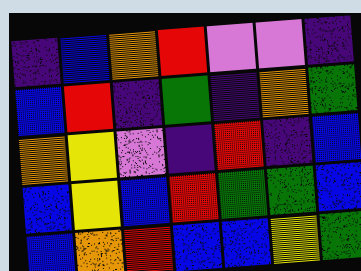[["indigo", "blue", "orange", "red", "violet", "violet", "indigo"], ["blue", "red", "indigo", "green", "indigo", "orange", "green"], ["orange", "yellow", "violet", "indigo", "red", "indigo", "blue"], ["blue", "yellow", "blue", "red", "green", "green", "blue"], ["blue", "orange", "red", "blue", "blue", "yellow", "green"]]